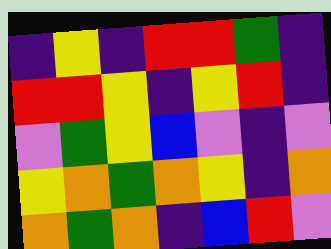[["indigo", "yellow", "indigo", "red", "red", "green", "indigo"], ["red", "red", "yellow", "indigo", "yellow", "red", "indigo"], ["violet", "green", "yellow", "blue", "violet", "indigo", "violet"], ["yellow", "orange", "green", "orange", "yellow", "indigo", "orange"], ["orange", "green", "orange", "indigo", "blue", "red", "violet"]]